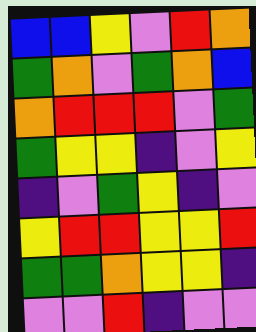[["blue", "blue", "yellow", "violet", "red", "orange"], ["green", "orange", "violet", "green", "orange", "blue"], ["orange", "red", "red", "red", "violet", "green"], ["green", "yellow", "yellow", "indigo", "violet", "yellow"], ["indigo", "violet", "green", "yellow", "indigo", "violet"], ["yellow", "red", "red", "yellow", "yellow", "red"], ["green", "green", "orange", "yellow", "yellow", "indigo"], ["violet", "violet", "red", "indigo", "violet", "violet"]]